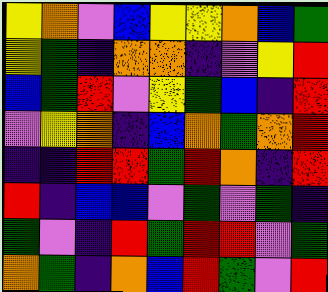[["yellow", "orange", "violet", "blue", "yellow", "yellow", "orange", "blue", "green"], ["yellow", "green", "indigo", "orange", "orange", "indigo", "violet", "yellow", "red"], ["blue", "green", "red", "violet", "yellow", "green", "blue", "indigo", "red"], ["violet", "yellow", "orange", "indigo", "blue", "orange", "green", "orange", "red"], ["indigo", "indigo", "red", "red", "green", "red", "orange", "indigo", "red"], ["red", "indigo", "blue", "blue", "violet", "green", "violet", "green", "indigo"], ["green", "violet", "indigo", "red", "green", "red", "red", "violet", "green"], ["orange", "green", "indigo", "orange", "blue", "red", "green", "violet", "red"]]